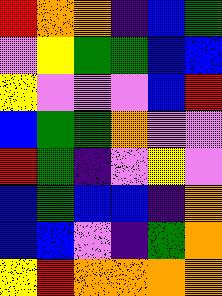[["red", "orange", "orange", "indigo", "blue", "green"], ["violet", "yellow", "green", "green", "blue", "blue"], ["yellow", "violet", "violet", "violet", "blue", "red"], ["blue", "green", "green", "orange", "violet", "violet"], ["red", "green", "indigo", "violet", "yellow", "violet"], ["blue", "green", "blue", "blue", "indigo", "orange"], ["blue", "blue", "violet", "indigo", "green", "orange"], ["yellow", "red", "orange", "orange", "orange", "orange"]]